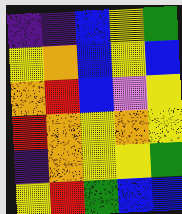[["indigo", "indigo", "blue", "yellow", "green"], ["yellow", "orange", "blue", "yellow", "blue"], ["orange", "red", "blue", "violet", "yellow"], ["red", "orange", "yellow", "orange", "yellow"], ["indigo", "orange", "yellow", "yellow", "green"], ["yellow", "red", "green", "blue", "blue"]]